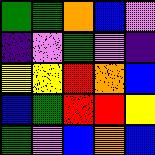[["green", "green", "orange", "blue", "violet"], ["indigo", "violet", "green", "violet", "indigo"], ["yellow", "yellow", "red", "orange", "blue"], ["blue", "green", "red", "red", "yellow"], ["green", "violet", "blue", "orange", "blue"]]